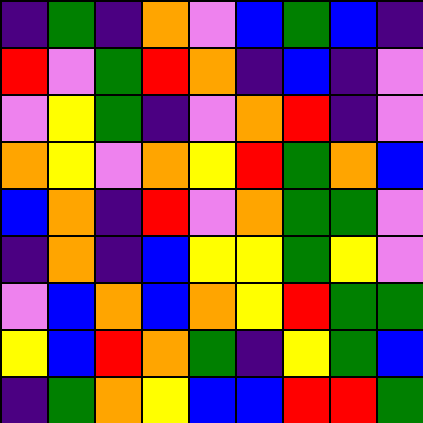[["indigo", "green", "indigo", "orange", "violet", "blue", "green", "blue", "indigo"], ["red", "violet", "green", "red", "orange", "indigo", "blue", "indigo", "violet"], ["violet", "yellow", "green", "indigo", "violet", "orange", "red", "indigo", "violet"], ["orange", "yellow", "violet", "orange", "yellow", "red", "green", "orange", "blue"], ["blue", "orange", "indigo", "red", "violet", "orange", "green", "green", "violet"], ["indigo", "orange", "indigo", "blue", "yellow", "yellow", "green", "yellow", "violet"], ["violet", "blue", "orange", "blue", "orange", "yellow", "red", "green", "green"], ["yellow", "blue", "red", "orange", "green", "indigo", "yellow", "green", "blue"], ["indigo", "green", "orange", "yellow", "blue", "blue", "red", "red", "green"]]